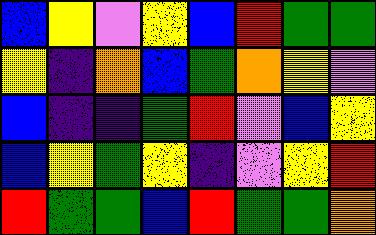[["blue", "yellow", "violet", "yellow", "blue", "red", "green", "green"], ["yellow", "indigo", "orange", "blue", "green", "orange", "yellow", "violet"], ["blue", "indigo", "indigo", "green", "red", "violet", "blue", "yellow"], ["blue", "yellow", "green", "yellow", "indigo", "violet", "yellow", "red"], ["red", "green", "green", "blue", "red", "green", "green", "orange"]]